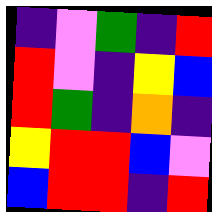[["indigo", "violet", "green", "indigo", "red"], ["red", "violet", "indigo", "yellow", "blue"], ["red", "green", "indigo", "orange", "indigo"], ["yellow", "red", "red", "blue", "violet"], ["blue", "red", "red", "indigo", "red"]]